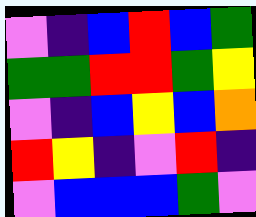[["violet", "indigo", "blue", "red", "blue", "green"], ["green", "green", "red", "red", "green", "yellow"], ["violet", "indigo", "blue", "yellow", "blue", "orange"], ["red", "yellow", "indigo", "violet", "red", "indigo"], ["violet", "blue", "blue", "blue", "green", "violet"]]